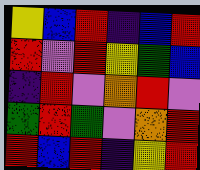[["yellow", "blue", "red", "indigo", "blue", "red"], ["red", "violet", "red", "yellow", "green", "blue"], ["indigo", "red", "violet", "orange", "red", "violet"], ["green", "red", "green", "violet", "orange", "red"], ["red", "blue", "red", "indigo", "yellow", "red"]]